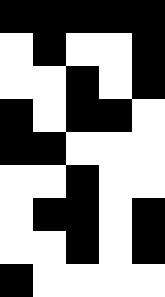[["black", "black", "black", "black", "black"], ["white", "black", "white", "white", "black"], ["white", "white", "black", "white", "black"], ["black", "white", "black", "black", "white"], ["black", "black", "white", "white", "white"], ["white", "white", "black", "white", "white"], ["white", "black", "black", "white", "black"], ["white", "white", "black", "white", "black"], ["black", "white", "white", "white", "white"]]